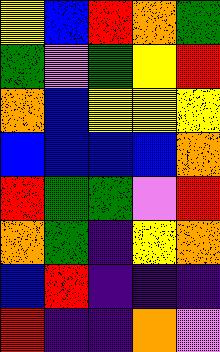[["yellow", "blue", "red", "orange", "green"], ["green", "violet", "green", "yellow", "red"], ["orange", "blue", "yellow", "yellow", "yellow"], ["blue", "blue", "blue", "blue", "orange"], ["red", "green", "green", "violet", "red"], ["orange", "green", "indigo", "yellow", "orange"], ["blue", "red", "indigo", "indigo", "indigo"], ["red", "indigo", "indigo", "orange", "violet"]]